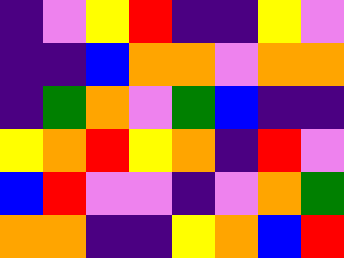[["indigo", "violet", "yellow", "red", "indigo", "indigo", "yellow", "violet"], ["indigo", "indigo", "blue", "orange", "orange", "violet", "orange", "orange"], ["indigo", "green", "orange", "violet", "green", "blue", "indigo", "indigo"], ["yellow", "orange", "red", "yellow", "orange", "indigo", "red", "violet"], ["blue", "red", "violet", "violet", "indigo", "violet", "orange", "green"], ["orange", "orange", "indigo", "indigo", "yellow", "orange", "blue", "red"]]